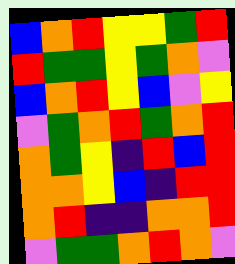[["blue", "orange", "red", "yellow", "yellow", "green", "red"], ["red", "green", "green", "yellow", "green", "orange", "violet"], ["blue", "orange", "red", "yellow", "blue", "violet", "yellow"], ["violet", "green", "orange", "red", "green", "orange", "red"], ["orange", "green", "yellow", "indigo", "red", "blue", "red"], ["orange", "orange", "yellow", "blue", "indigo", "red", "red"], ["orange", "red", "indigo", "indigo", "orange", "orange", "red"], ["violet", "green", "green", "orange", "red", "orange", "violet"]]